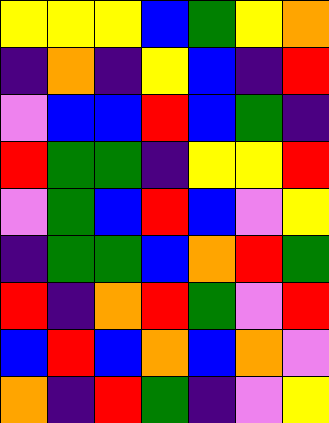[["yellow", "yellow", "yellow", "blue", "green", "yellow", "orange"], ["indigo", "orange", "indigo", "yellow", "blue", "indigo", "red"], ["violet", "blue", "blue", "red", "blue", "green", "indigo"], ["red", "green", "green", "indigo", "yellow", "yellow", "red"], ["violet", "green", "blue", "red", "blue", "violet", "yellow"], ["indigo", "green", "green", "blue", "orange", "red", "green"], ["red", "indigo", "orange", "red", "green", "violet", "red"], ["blue", "red", "blue", "orange", "blue", "orange", "violet"], ["orange", "indigo", "red", "green", "indigo", "violet", "yellow"]]